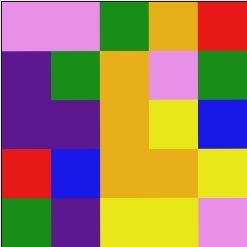[["violet", "violet", "green", "orange", "red"], ["indigo", "green", "orange", "violet", "green"], ["indigo", "indigo", "orange", "yellow", "blue"], ["red", "blue", "orange", "orange", "yellow"], ["green", "indigo", "yellow", "yellow", "violet"]]